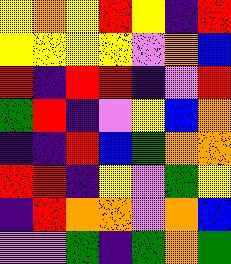[["yellow", "orange", "yellow", "red", "yellow", "indigo", "red"], ["yellow", "yellow", "yellow", "yellow", "violet", "orange", "blue"], ["red", "indigo", "red", "red", "indigo", "violet", "red"], ["green", "red", "indigo", "violet", "yellow", "blue", "orange"], ["indigo", "indigo", "red", "blue", "green", "orange", "orange"], ["red", "red", "indigo", "yellow", "violet", "green", "yellow"], ["indigo", "red", "orange", "orange", "violet", "orange", "blue"], ["violet", "violet", "green", "indigo", "green", "orange", "green"]]